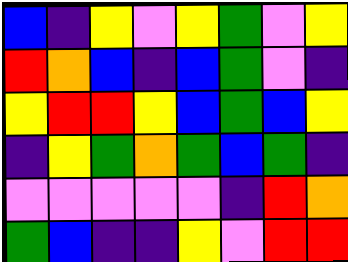[["blue", "indigo", "yellow", "violet", "yellow", "green", "violet", "yellow"], ["red", "orange", "blue", "indigo", "blue", "green", "violet", "indigo"], ["yellow", "red", "red", "yellow", "blue", "green", "blue", "yellow"], ["indigo", "yellow", "green", "orange", "green", "blue", "green", "indigo"], ["violet", "violet", "violet", "violet", "violet", "indigo", "red", "orange"], ["green", "blue", "indigo", "indigo", "yellow", "violet", "red", "red"]]